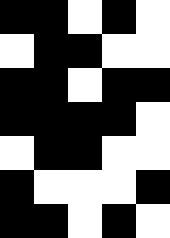[["black", "black", "white", "black", "white"], ["white", "black", "black", "white", "white"], ["black", "black", "white", "black", "black"], ["black", "black", "black", "black", "white"], ["white", "black", "black", "white", "white"], ["black", "white", "white", "white", "black"], ["black", "black", "white", "black", "white"]]